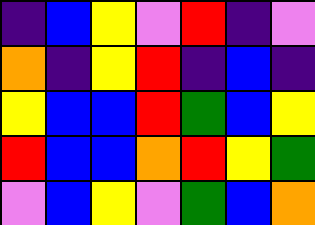[["indigo", "blue", "yellow", "violet", "red", "indigo", "violet"], ["orange", "indigo", "yellow", "red", "indigo", "blue", "indigo"], ["yellow", "blue", "blue", "red", "green", "blue", "yellow"], ["red", "blue", "blue", "orange", "red", "yellow", "green"], ["violet", "blue", "yellow", "violet", "green", "blue", "orange"]]